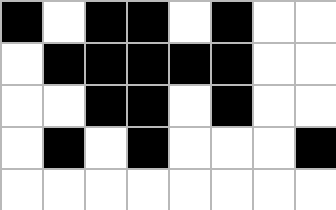[["black", "white", "black", "black", "white", "black", "white", "white"], ["white", "black", "black", "black", "black", "black", "white", "white"], ["white", "white", "black", "black", "white", "black", "white", "white"], ["white", "black", "white", "black", "white", "white", "white", "black"], ["white", "white", "white", "white", "white", "white", "white", "white"]]